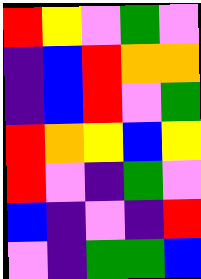[["red", "yellow", "violet", "green", "violet"], ["indigo", "blue", "red", "orange", "orange"], ["indigo", "blue", "red", "violet", "green"], ["red", "orange", "yellow", "blue", "yellow"], ["red", "violet", "indigo", "green", "violet"], ["blue", "indigo", "violet", "indigo", "red"], ["violet", "indigo", "green", "green", "blue"]]